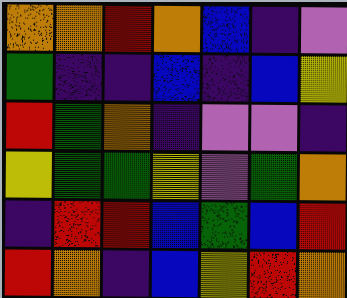[["orange", "orange", "red", "orange", "blue", "indigo", "violet"], ["green", "indigo", "indigo", "blue", "indigo", "blue", "yellow"], ["red", "green", "orange", "indigo", "violet", "violet", "indigo"], ["yellow", "green", "green", "yellow", "violet", "green", "orange"], ["indigo", "red", "red", "blue", "green", "blue", "red"], ["red", "orange", "indigo", "blue", "yellow", "red", "orange"]]